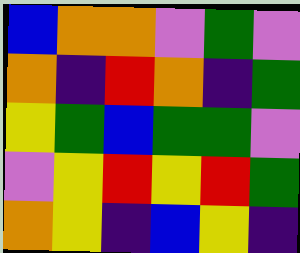[["blue", "orange", "orange", "violet", "green", "violet"], ["orange", "indigo", "red", "orange", "indigo", "green"], ["yellow", "green", "blue", "green", "green", "violet"], ["violet", "yellow", "red", "yellow", "red", "green"], ["orange", "yellow", "indigo", "blue", "yellow", "indigo"]]